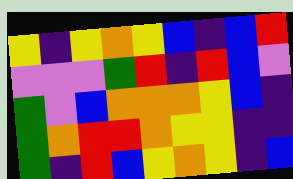[["yellow", "indigo", "yellow", "orange", "yellow", "blue", "indigo", "blue", "red"], ["violet", "violet", "violet", "green", "red", "indigo", "red", "blue", "violet"], ["green", "violet", "blue", "orange", "orange", "orange", "yellow", "blue", "indigo"], ["green", "orange", "red", "red", "orange", "yellow", "yellow", "indigo", "indigo"], ["green", "indigo", "red", "blue", "yellow", "orange", "yellow", "indigo", "blue"]]